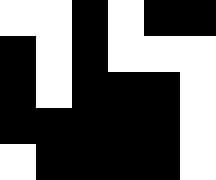[["white", "white", "black", "white", "black", "black"], ["black", "white", "black", "white", "white", "white"], ["black", "white", "black", "black", "black", "white"], ["black", "black", "black", "black", "black", "white"], ["white", "black", "black", "black", "black", "white"]]